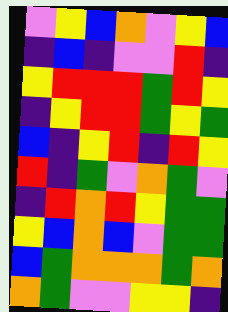[["violet", "yellow", "blue", "orange", "violet", "yellow", "blue"], ["indigo", "blue", "indigo", "violet", "violet", "red", "indigo"], ["yellow", "red", "red", "red", "green", "red", "yellow"], ["indigo", "yellow", "red", "red", "green", "yellow", "green"], ["blue", "indigo", "yellow", "red", "indigo", "red", "yellow"], ["red", "indigo", "green", "violet", "orange", "green", "violet"], ["indigo", "red", "orange", "red", "yellow", "green", "green"], ["yellow", "blue", "orange", "blue", "violet", "green", "green"], ["blue", "green", "orange", "orange", "orange", "green", "orange"], ["orange", "green", "violet", "violet", "yellow", "yellow", "indigo"]]